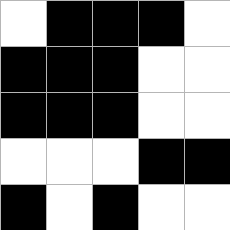[["white", "black", "black", "black", "white"], ["black", "black", "black", "white", "white"], ["black", "black", "black", "white", "white"], ["white", "white", "white", "black", "black"], ["black", "white", "black", "white", "white"]]